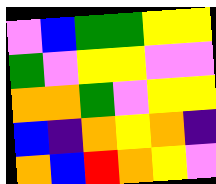[["violet", "blue", "green", "green", "yellow", "yellow"], ["green", "violet", "yellow", "yellow", "violet", "violet"], ["orange", "orange", "green", "violet", "yellow", "yellow"], ["blue", "indigo", "orange", "yellow", "orange", "indigo"], ["orange", "blue", "red", "orange", "yellow", "violet"]]